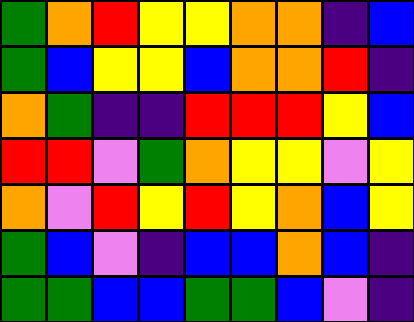[["green", "orange", "red", "yellow", "yellow", "orange", "orange", "indigo", "blue"], ["green", "blue", "yellow", "yellow", "blue", "orange", "orange", "red", "indigo"], ["orange", "green", "indigo", "indigo", "red", "red", "red", "yellow", "blue"], ["red", "red", "violet", "green", "orange", "yellow", "yellow", "violet", "yellow"], ["orange", "violet", "red", "yellow", "red", "yellow", "orange", "blue", "yellow"], ["green", "blue", "violet", "indigo", "blue", "blue", "orange", "blue", "indigo"], ["green", "green", "blue", "blue", "green", "green", "blue", "violet", "indigo"]]